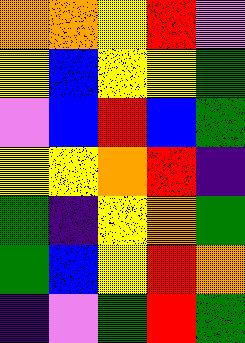[["orange", "orange", "yellow", "red", "violet"], ["yellow", "blue", "yellow", "yellow", "green"], ["violet", "blue", "red", "blue", "green"], ["yellow", "yellow", "orange", "red", "indigo"], ["green", "indigo", "yellow", "orange", "green"], ["green", "blue", "yellow", "red", "orange"], ["indigo", "violet", "green", "red", "green"]]